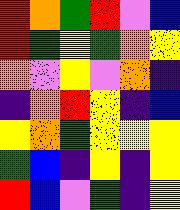[["red", "orange", "green", "red", "violet", "blue"], ["red", "green", "yellow", "green", "orange", "yellow"], ["orange", "violet", "yellow", "violet", "orange", "indigo"], ["indigo", "orange", "red", "yellow", "indigo", "blue"], ["yellow", "orange", "green", "yellow", "yellow", "yellow"], ["green", "blue", "indigo", "yellow", "indigo", "yellow"], ["red", "blue", "violet", "green", "indigo", "yellow"]]